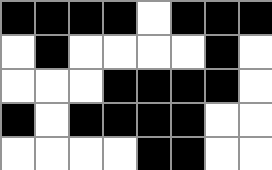[["black", "black", "black", "black", "white", "black", "black", "black"], ["white", "black", "white", "white", "white", "white", "black", "white"], ["white", "white", "white", "black", "black", "black", "black", "white"], ["black", "white", "black", "black", "black", "black", "white", "white"], ["white", "white", "white", "white", "black", "black", "white", "white"]]